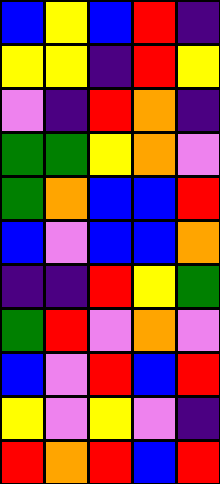[["blue", "yellow", "blue", "red", "indigo"], ["yellow", "yellow", "indigo", "red", "yellow"], ["violet", "indigo", "red", "orange", "indigo"], ["green", "green", "yellow", "orange", "violet"], ["green", "orange", "blue", "blue", "red"], ["blue", "violet", "blue", "blue", "orange"], ["indigo", "indigo", "red", "yellow", "green"], ["green", "red", "violet", "orange", "violet"], ["blue", "violet", "red", "blue", "red"], ["yellow", "violet", "yellow", "violet", "indigo"], ["red", "orange", "red", "blue", "red"]]